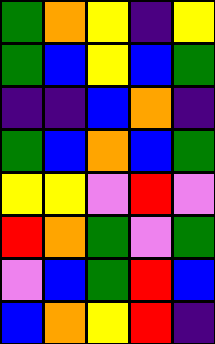[["green", "orange", "yellow", "indigo", "yellow"], ["green", "blue", "yellow", "blue", "green"], ["indigo", "indigo", "blue", "orange", "indigo"], ["green", "blue", "orange", "blue", "green"], ["yellow", "yellow", "violet", "red", "violet"], ["red", "orange", "green", "violet", "green"], ["violet", "blue", "green", "red", "blue"], ["blue", "orange", "yellow", "red", "indigo"]]